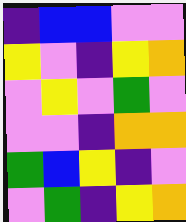[["indigo", "blue", "blue", "violet", "violet"], ["yellow", "violet", "indigo", "yellow", "orange"], ["violet", "yellow", "violet", "green", "violet"], ["violet", "violet", "indigo", "orange", "orange"], ["green", "blue", "yellow", "indigo", "violet"], ["violet", "green", "indigo", "yellow", "orange"]]